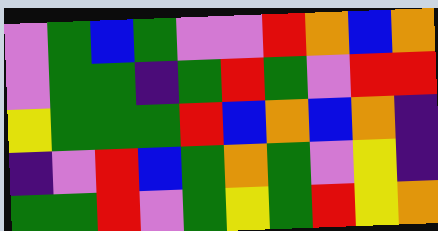[["violet", "green", "blue", "green", "violet", "violet", "red", "orange", "blue", "orange"], ["violet", "green", "green", "indigo", "green", "red", "green", "violet", "red", "red"], ["yellow", "green", "green", "green", "red", "blue", "orange", "blue", "orange", "indigo"], ["indigo", "violet", "red", "blue", "green", "orange", "green", "violet", "yellow", "indigo"], ["green", "green", "red", "violet", "green", "yellow", "green", "red", "yellow", "orange"]]